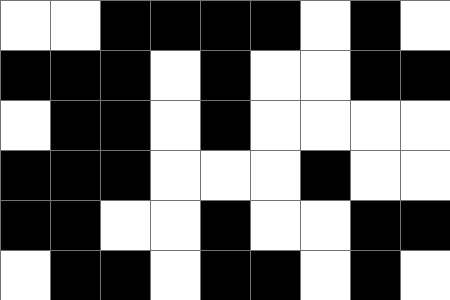[["white", "white", "black", "black", "black", "black", "white", "black", "white"], ["black", "black", "black", "white", "black", "white", "white", "black", "black"], ["white", "black", "black", "white", "black", "white", "white", "white", "white"], ["black", "black", "black", "white", "white", "white", "black", "white", "white"], ["black", "black", "white", "white", "black", "white", "white", "black", "black"], ["white", "black", "black", "white", "black", "black", "white", "black", "white"]]